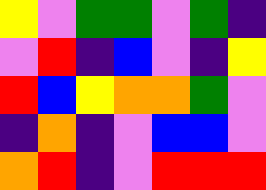[["yellow", "violet", "green", "green", "violet", "green", "indigo"], ["violet", "red", "indigo", "blue", "violet", "indigo", "yellow"], ["red", "blue", "yellow", "orange", "orange", "green", "violet"], ["indigo", "orange", "indigo", "violet", "blue", "blue", "violet"], ["orange", "red", "indigo", "violet", "red", "red", "red"]]